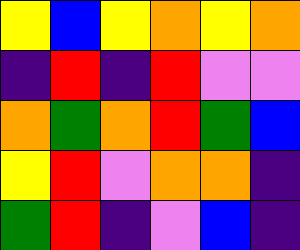[["yellow", "blue", "yellow", "orange", "yellow", "orange"], ["indigo", "red", "indigo", "red", "violet", "violet"], ["orange", "green", "orange", "red", "green", "blue"], ["yellow", "red", "violet", "orange", "orange", "indigo"], ["green", "red", "indigo", "violet", "blue", "indigo"]]